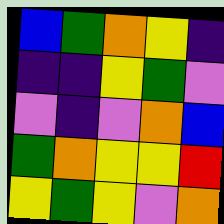[["blue", "green", "orange", "yellow", "indigo"], ["indigo", "indigo", "yellow", "green", "violet"], ["violet", "indigo", "violet", "orange", "blue"], ["green", "orange", "yellow", "yellow", "red"], ["yellow", "green", "yellow", "violet", "orange"]]